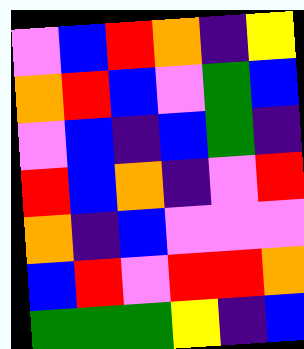[["violet", "blue", "red", "orange", "indigo", "yellow"], ["orange", "red", "blue", "violet", "green", "blue"], ["violet", "blue", "indigo", "blue", "green", "indigo"], ["red", "blue", "orange", "indigo", "violet", "red"], ["orange", "indigo", "blue", "violet", "violet", "violet"], ["blue", "red", "violet", "red", "red", "orange"], ["green", "green", "green", "yellow", "indigo", "blue"]]